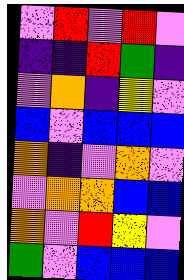[["violet", "red", "violet", "red", "violet"], ["indigo", "indigo", "red", "green", "indigo"], ["violet", "orange", "indigo", "yellow", "violet"], ["blue", "violet", "blue", "blue", "blue"], ["orange", "indigo", "violet", "orange", "violet"], ["violet", "orange", "orange", "blue", "blue"], ["orange", "violet", "red", "yellow", "violet"], ["green", "violet", "blue", "blue", "blue"]]